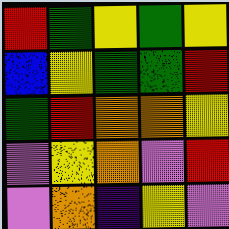[["red", "green", "yellow", "green", "yellow"], ["blue", "yellow", "green", "green", "red"], ["green", "red", "orange", "orange", "yellow"], ["violet", "yellow", "orange", "violet", "red"], ["violet", "orange", "indigo", "yellow", "violet"]]